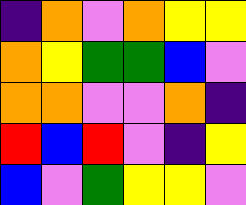[["indigo", "orange", "violet", "orange", "yellow", "yellow"], ["orange", "yellow", "green", "green", "blue", "violet"], ["orange", "orange", "violet", "violet", "orange", "indigo"], ["red", "blue", "red", "violet", "indigo", "yellow"], ["blue", "violet", "green", "yellow", "yellow", "violet"]]